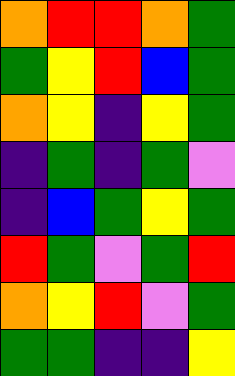[["orange", "red", "red", "orange", "green"], ["green", "yellow", "red", "blue", "green"], ["orange", "yellow", "indigo", "yellow", "green"], ["indigo", "green", "indigo", "green", "violet"], ["indigo", "blue", "green", "yellow", "green"], ["red", "green", "violet", "green", "red"], ["orange", "yellow", "red", "violet", "green"], ["green", "green", "indigo", "indigo", "yellow"]]